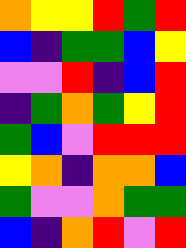[["orange", "yellow", "yellow", "red", "green", "red"], ["blue", "indigo", "green", "green", "blue", "yellow"], ["violet", "violet", "red", "indigo", "blue", "red"], ["indigo", "green", "orange", "green", "yellow", "red"], ["green", "blue", "violet", "red", "red", "red"], ["yellow", "orange", "indigo", "orange", "orange", "blue"], ["green", "violet", "violet", "orange", "green", "green"], ["blue", "indigo", "orange", "red", "violet", "red"]]